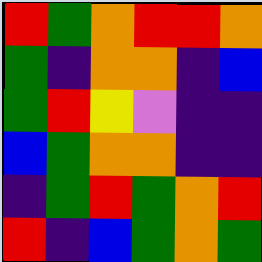[["red", "green", "orange", "red", "red", "orange"], ["green", "indigo", "orange", "orange", "indigo", "blue"], ["green", "red", "yellow", "violet", "indigo", "indigo"], ["blue", "green", "orange", "orange", "indigo", "indigo"], ["indigo", "green", "red", "green", "orange", "red"], ["red", "indigo", "blue", "green", "orange", "green"]]